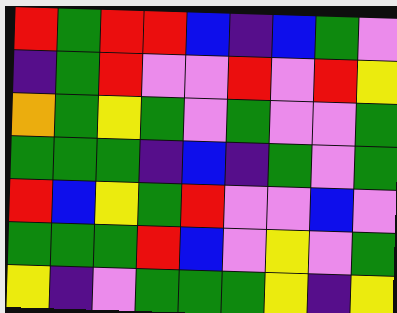[["red", "green", "red", "red", "blue", "indigo", "blue", "green", "violet"], ["indigo", "green", "red", "violet", "violet", "red", "violet", "red", "yellow"], ["orange", "green", "yellow", "green", "violet", "green", "violet", "violet", "green"], ["green", "green", "green", "indigo", "blue", "indigo", "green", "violet", "green"], ["red", "blue", "yellow", "green", "red", "violet", "violet", "blue", "violet"], ["green", "green", "green", "red", "blue", "violet", "yellow", "violet", "green"], ["yellow", "indigo", "violet", "green", "green", "green", "yellow", "indigo", "yellow"]]